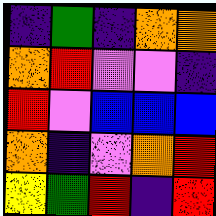[["indigo", "green", "indigo", "orange", "orange"], ["orange", "red", "violet", "violet", "indigo"], ["red", "violet", "blue", "blue", "blue"], ["orange", "indigo", "violet", "orange", "red"], ["yellow", "green", "red", "indigo", "red"]]